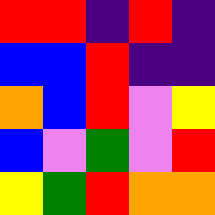[["red", "red", "indigo", "red", "indigo"], ["blue", "blue", "red", "indigo", "indigo"], ["orange", "blue", "red", "violet", "yellow"], ["blue", "violet", "green", "violet", "red"], ["yellow", "green", "red", "orange", "orange"]]